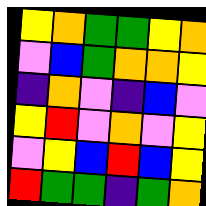[["yellow", "orange", "green", "green", "yellow", "orange"], ["violet", "blue", "green", "orange", "orange", "yellow"], ["indigo", "orange", "violet", "indigo", "blue", "violet"], ["yellow", "red", "violet", "orange", "violet", "yellow"], ["violet", "yellow", "blue", "red", "blue", "yellow"], ["red", "green", "green", "indigo", "green", "orange"]]